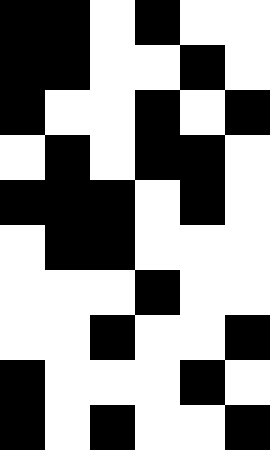[["black", "black", "white", "black", "white", "white"], ["black", "black", "white", "white", "black", "white"], ["black", "white", "white", "black", "white", "black"], ["white", "black", "white", "black", "black", "white"], ["black", "black", "black", "white", "black", "white"], ["white", "black", "black", "white", "white", "white"], ["white", "white", "white", "black", "white", "white"], ["white", "white", "black", "white", "white", "black"], ["black", "white", "white", "white", "black", "white"], ["black", "white", "black", "white", "white", "black"]]